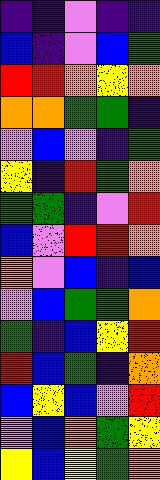[["indigo", "indigo", "violet", "indigo", "indigo"], ["blue", "indigo", "violet", "blue", "green"], ["red", "red", "orange", "yellow", "orange"], ["orange", "orange", "green", "green", "indigo"], ["violet", "blue", "violet", "indigo", "green"], ["yellow", "indigo", "red", "green", "orange"], ["green", "green", "indigo", "violet", "red"], ["blue", "violet", "red", "red", "orange"], ["orange", "violet", "blue", "indigo", "blue"], ["violet", "blue", "green", "green", "orange"], ["green", "indigo", "blue", "yellow", "red"], ["red", "blue", "green", "indigo", "orange"], ["blue", "yellow", "blue", "violet", "red"], ["violet", "blue", "orange", "green", "yellow"], ["yellow", "blue", "yellow", "green", "orange"]]